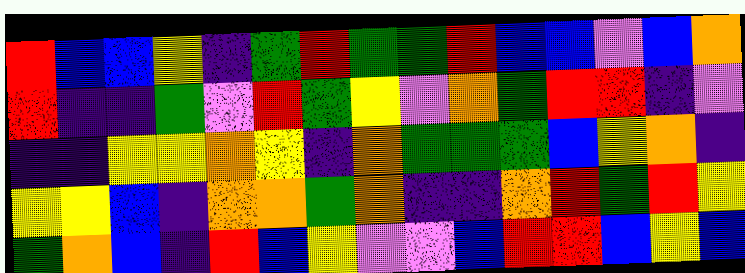[["red", "blue", "blue", "yellow", "indigo", "green", "red", "green", "green", "red", "blue", "blue", "violet", "blue", "orange"], ["red", "indigo", "indigo", "green", "violet", "red", "green", "yellow", "violet", "orange", "green", "red", "red", "indigo", "violet"], ["indigo", "indigo", "yellow", "yellow", "orange", "yellow", "indigo", "orange", "green", "green", "green", "blue", "yellow", "orange", "indigo"], ["yellow", "yellow", "blue", "indigo", "orange", "orange", "green", "orange", "indigo", "indigo", "orange", "red", "green", "red", "yellow"], ["green", "orange", "blue", "indigo", "red", "blue", "yellow", "violet", "violet", "blue", "red", "red", "blue", "yellow", "blue"]]